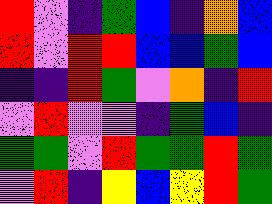[["red", "violet", "indigo", "green", "blue", "indigo", "orange", "blue"], ["red", "violet", "red", "red", "blue", "blue", "green", "blue"], ["indigo", "indigo", "red", "green", "violet", "orange", "indigo", "red"], ["violet", "red", "violet", "violet", "indigo", "green", "blue", "indigo"], ["green", "green", "violet", "red", "green", "green", "red", "green"], ["violet", "red", "indigo", "yellow", "blue", "yellow", "red", "green"]]